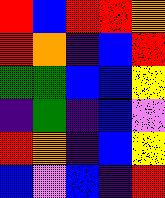[["red", "blue", "red", "red", "orange"], ["red", "orange", "indigo", "blue", "red"], ["green", "green", "blue", "blue", "yellow"], ["indigo", "green", "indigo", "blue", "violet"], ["red", "orange", "indigo", "blue", "yellow"], ["blue", "violet", "blue", "indigo", "red"]]